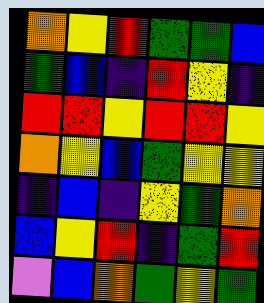[["orange", "yellow", "red", "green", "green", "blue"], ["green", "blue", "indigo", "red", "yellow", "indigo"], ["red", "red", "yellow", "red", "red", "yellow"], ["orange", "yellow", "blue", "green", "yellow", "yellow"], ["indigo", "blue", "indigo", "yellow", "green", "orange"], ["blue", "yellow", "red", "indigo", "green", "red"], ["violet", "blue", "orange", "green", "yellow", "green"]]